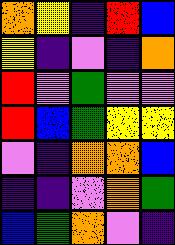[["orange", "yellow", "indigo", "red", "blue"], ["yellow", "indigo", "violet", "indigo", "orange"], ["red", "violet", "green", "violet", "violet"], ["red", "blue", "green", "yellow", "yellow"], ["violet", "indigo", "orange", "orange", "blue"], ["indigo", "indigo", "violet", "orange", "green"], ["blue", "green", "orange", "violet", "indigo"]]